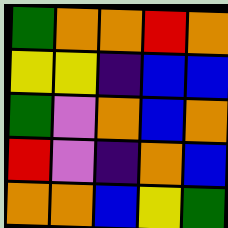[["green", "orange", "orange", "red", "orange"], ["yellow", "yellow", "indigo", "blue", "blue"], ["green", "violet", "orange", "blue", "orange"], ["red", "violet", "indigo", "orange", "blue"], ["orange", "orange", "blue", "yellow", "green"]]